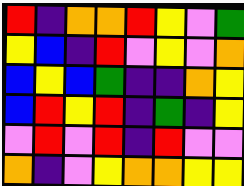[["red", "indigo", "orange", "orange", "red", "yellow", "violet", "green"], ["yellow", "blue", "indigo", "red", "violet", "yellow", "violet", "orange"], ["blue", "yellow", "blue", "green", "indigo", "indigo", "orange", "yellow"], ["blue", "red", "yellow", "red", "indigo", "green", "indigo", "yellow"], ["violet", "red", "violet", "red", "indigo", "red", "violet", "violet"], ["orange", "indigo", "violet", "yellow", "orange", "orange", "yellow", "yellow"]]